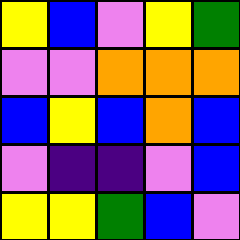[["yellow", "blue", "violet", "yellow", "green"], ["violet", "violet", "orange", "orange", "orange"], ["blue", "yellow", "blue", "orange", "blue"], ["violet", "indigo", "indigo", "violet", "blue"], ["yellow", "yellow", "green", "blue", "violet"]]